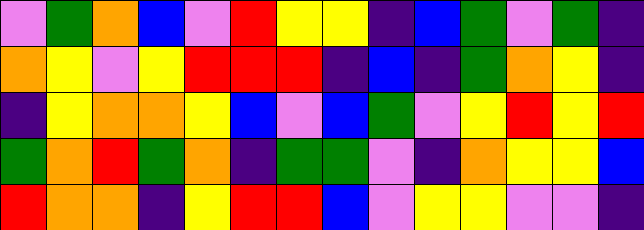[["violet", "green", "orange", "blue", "violet", "red", "yellow", "yellow", "indigo", "blue", "green", "violet", "green", "indigo"], ["orange", "yellow", "violet", "yellow", "red", "red", "red", "indigo", "blue", "indigo", "green", "orange", "yellow", "indigo"], ["indigo", "yellow", "orange", "orange", "yellow", "blue", "violet", "blue", "green", "violet", "yellow", "red", "yellow", "red"], ["green", "orange", "red", "green", "orange", "indigo", "green", "green", "violet", "indigo", "orange", "yellow", "yellow", "blue"], ["red", "orange", "orange", "indigo", "yellow", "red", "red", "blue", "violet", "yellow", "yellow", "violet", "violet", "indigo"]]